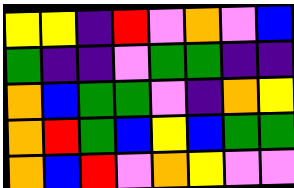[["yellow", "yellow", "indigo", "red", "violet", "orange", "violet", "blue"], ["green", "indigo", "indigo", "violet", "green", "green", "indigo", "indigo"], ["orange", "blue", "green", "green", "violet", "indigo", "orange", "yellow"], ["orange", "red", "green", "blue", "yellow", "blue", "green", "green"], ["orange", "blue", "red", "violet", "orange", "yellow", "violet", "violet"]]